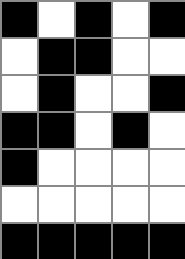[["black", "white", "black", "white", "black"], ["white", "black", "black", "white", "white"], ["white", "black", "white", "white", "black"], ["black", "black", "white", "black", "white"], ["black", "white", "white", "white", "white"], ["white", "white", "white", "white", "white"], ["black", "black", "black", "black", "black"]]